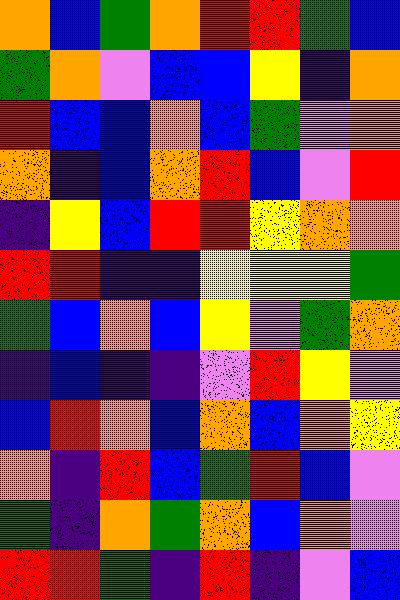[["orange", "blue", "green", "orange", "red", "red", "green", "blue"], ["green", "orange", "violet", "blue", "blue", "yellow", "indigo", "orange"], ["red", "blue", "blue", "orange", "blue", "green", "violet", "orange"], ["orange", "indigo", "blue", "orange", "red", "blue", "violet", "red"], ["indigo", "yellow", "blue", "red", "red", "yellow", "orange", "orange"], ["red", "red", "indigo", "indigo", "yellow", "yellow", "yellow", "green"], ["green", "blue", "orange", "blue", "yellow", "violet", "green", "orange"], ["indigo", "blue", "indigo", "indigo", "violet", "red", "yellow", "violet"], ["blue", "red", "orange", "blue", "orange", "blue", "orange", "yellow"], ["orange", "indigo", "red", "blue", "green", "red", "blue", "violet"], ["green", "indigo", "orange", "green", "orange", "blue", "orange", "violet"], ["red", "red", "green", "indigo", "red", "indigo", "violet", "blue"]]